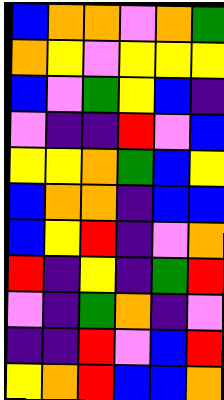[["blue", "orange", "orange", "violet", "orange", "green"], ["orange", "yellow", "violet", "yellow", "yellow", "yellow"], ["blue", "violet", "green", "yellow", "blue", "indigo"], ["violet", "indigo", "indigo", "red", "violet", "blue"], ["yellow", "yellow", "orange", "green", "blue", "yellow"], ["blue", "orange", "orange", "indigo", "blue", "blue"], ["blue", "yellow", "red", "indigo", "violet", "orange"], ["red", "indigo", "yellow", "indigo", "green", "red"], ["violet", "indigo", "green", "orange", "indigo", "violet"], ["indigo", "indigo", "red", "violet", "blue", "red"], ["yellow", "orange", "red", "blue", "blue", "orange"]]